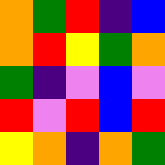[["orange", "green", "red", "indigo", "blue"], ["orange", "red", "yellow", "green", "orange"], ["green", "indigo", "violet", "blue", "violet"], ["red", "violet", "red", "blue", "red"], ["yellow", "orange", "indigo", "orange", "green"]]